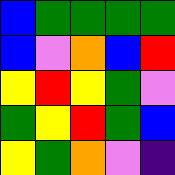[["blue", "green", "green", "green", "green"], ["blue", "violet", "orange", "blue", "red"], ["yellow", "red", "yellow", "green", "violet"], ["green", "yellow", "red", "green", "blue"], ["yellow", "green", "orange", "violet", "indigo"]]